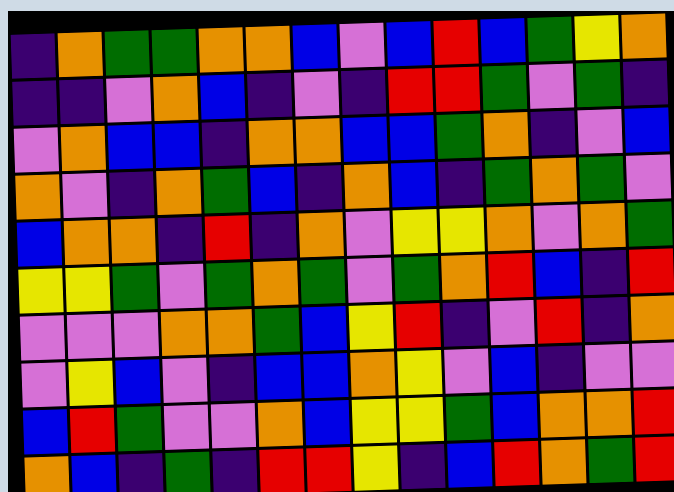[["indigo", "orange", "green", "green", "orange", "orange", "blue", "violet", "blue", "red", "blue", "green", "yellow", "orange"], ["indigo", "indigo", "violet", "orange", "blue", "indigo", "violet", "indigo", "red", "red", "green", "violet", "green", "indigo"], ["violet", "orange", "blue", "blue", "indigo", "orange", "orange", "blue", "blue", "green", "orange", "indigo", "violet", "blue"], ["orange", "violet", "indigo", "orange", "green", "blue", "indigo", "orange", "blue", "indigo", "green", "orange", "green", "violet"], ["blue", "orange", "orange", "indigo", "red", "indigo", "orange", "violet", "yellow", "yellow", "orange", "violet", "orange", "green"], ["yellow", "yellow", "green", "violet", "green", "orange", "green", "violet", "green", "orange", "red", "blue", "indigo", "red"], ["violet", "violet", "violet", "orange", "orange", "green", "blue", "yellow", "red", "indigo", "violet", "red", "indigo", "orange"], ["violet", "yellow", "blue", "violet", "indigo", "blue", "blue", "orange", "yellow", "violet", "blue", "indigo", "violet", "violet"], ["blue", "red", "green", "violet", "violet", "orange", "blue", "yellow", "yellow", "green", "blue", "orange", "orange", "red"], ["orange", "blue", "indigo", "green", "indigo", "red", "red", "yellow", "indigo", "blue", "red", "orange", "green", "red"]]